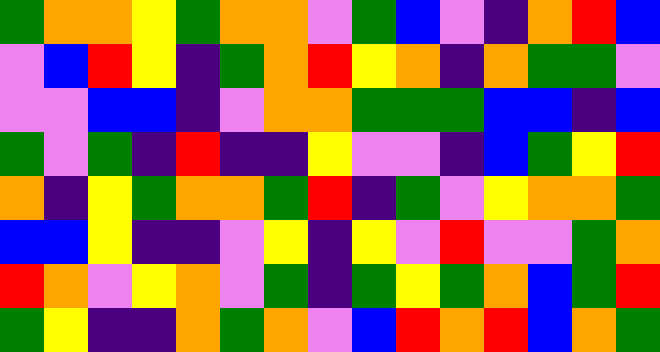[["green", "orange", "orange", "yellow", "green", "orange", "orange", "violet", "green", "blue", "violet", "indigo", "orange", "red", "blue"], ["violet", "blue", "red", "yellow", "indigo", "green", "orange", "red", "yellow", "orange", "indigo", "orange", "green", "green", "violet"], ["violet", "violet", "blue", "blue", "indigo", "violet", "orange", "orange", "green", "green", "green", "blue", "blue", "indigo", "blue"], ["green", "violet", "green", "indigo", "red", "indigo", "indigo", "yellow", "violet", "violet", "indigo", "blue", "green", "yellow", "red"], ["orange", "indigo", "yellow", "green", "orange", "orange", "green", "red", "indigo", "green", "violet", "yellow", "orange", "orange", "green"], ["blue", "blue", "yellow", "indigo", "indigo", "violet", "yellow", "indigo", "yellow", "violet", "red", "violet", "violet", "green", "orange"], ["red", "orange", "violet", "yellow", "orange", "violet", "green", "indigo", "green", "yellow", "green", "orange", "blue", "green", "red"], ["green", "yellow", "indigo", "indigo", "orange", "green", "orange", "violet", "blue", "red", "orange", "red", "blue", "orange", "green"]]